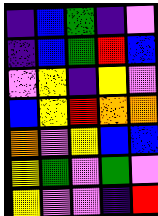[["indigo", "blue", "green", "indigo", "violet"], ["indigo", "blue", "green", "red", "blue"], ["violet", "yellow", "indigo", "yellow", "violet"], ["blue", "yellow", "red", "orange", "orange"], ["orange", "violet", "yellow", "blue", "blue"], ["yellow", "green", "violet", "green", "violet"], ["yellow", "violet", "violet", "indigo", "red"]]